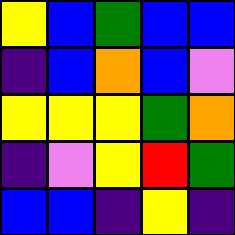[["yellow", "blue", "green", "blue", "blue"], ["indigo", "blue", "orange", "blue", "violet"], ["yellow", "yellow", "yellow", "green", "orange"], ["indigo", "violet", "yellow", "red", "green"], ["blue", "blue", "indigo", "yellow", "indigo"]]